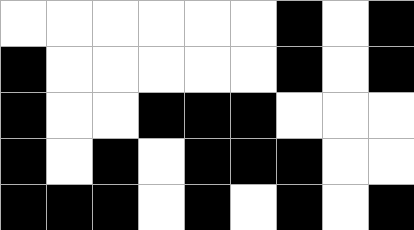[["white", "white", "white", "white", "white", "white", "black", "white", "black"], ["black", "white", "white", "white", "white", "white", "black", "white", "black"], ["black", "white", "white", "black", "black", "black", "white", "white", "white"], ["black", "white", "black", "white", "black", "black", "black", "white", "white"], ["black", "black", "black", "white", "black", "white", "black", "white", "black"]]